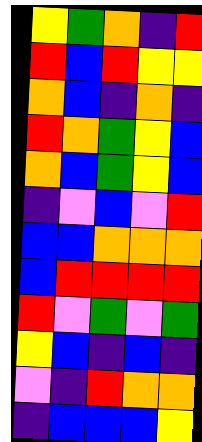[["yellow", "green", "orange", "indigo", "red"], ["red", "blue", "red", "yellow", "yellow"], ["orange", "blue", "indigo", "orange", "indigo"], ["red", "orange", "green", "yellow", "blue"], ["orange", "blue", "green", "yellow", "blue"], ["indigo", "violet", "blue", "violet", "red"], ["blue", "blue", "orange", "orange", "orange"], ["blue", "red", "red", "red", "red"], ["red", "violet", "green", "violet", "green"], ["yellow", "blue", "indigo", "blue", "indigo"], ["violet", "indigo", "red", "orange", "orange"], ["indigo", "blue", "blue", "blue", "yellow"]]